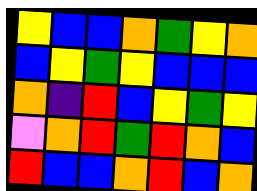[["yellow", "blue", "blue", "orange", "green", "yellow", "orange"], ["blue", "yellow", "green", "yellow", "blue", "blue", "blue"], ["orange", "indigo", "red", "blue", "yellow", "green", "yellow"], ["violet", "orange", "red", "green", "red", "orange", "blue"], ["red", "blue", "blue", "orange", "red", "blue", "orange"]]